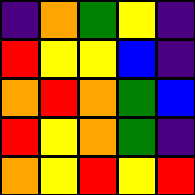[["indigo", "orange", "green", "yellow", "indigo"], ["red", "yellow", "yellow", "blue", "indigo"], ["orange", "red", "orange", "green", "blue"], ["red", "yellow", "orange", "green", "indigo"], ["orange", "yellow", "red", "yellow", "red"]]